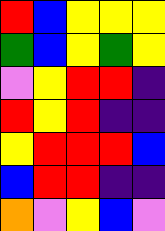[["red", "blue", "yellow", "yellow", "yellow"], ["green", "blue", "yellow", "green", "yellow"], ["violet", "yellow", "red", "red", "indigo"], ["red", "yellow", "red", "indigo", "indigo"], ["yellow", "red", "red", "red", "blue"], ["blue", "red", "red", "indigo", "indigo"], ["orange", "violet", "yellow", "blue", "violet"]]